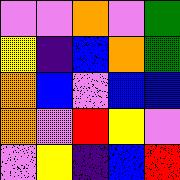[["violet", "violet", "orange", "violet", "green"], ["yellow", "indigo", "blue", "orange", "green"], ["orange", "blue", "violet", "blue", "blue"], ["orange", "violet", "red", "yellow", "violet"], ["violet", "yellow", "indigo", "blue", "red"]]